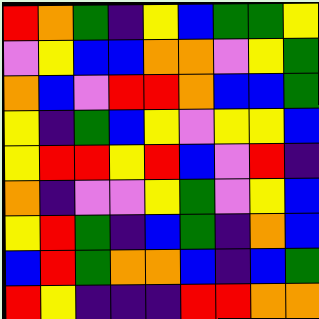[["red", "orange", "green", "indigo", "yellow", "blue", "green", "green", "yellow"], ["violet", "yellow", "blue", "blue", "orange", "orange", "violet", "yellow", "green"], ["orange", "blue", "violet", "red", "red", "orange", "blue", "blue", "green"], ["yellow", "indigo", "green", "blue", "yellow", "violet", "yellow", "yellow", "blue"], ["yellow", "red", "red", "yellow", "red", "blue", "violet", "red", "indigo"], ["orange", "indigo", "violet", "violet", "yellow", "green", "violet", "yellow", "blue"], ["yellow", "red", "green", "indigo", "blue", "green", "indigo", "orange", "blue"], ["blue", "red", "green", "orange", "orange", "blue", "indigo", "blue", "green"], ["red", "yellow", "indigo", "indigo", "indigo", "red", "red", "orange", "orange"]]